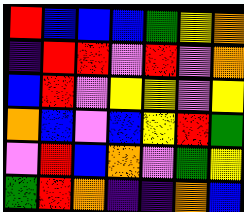[["red", "blue", "blue", "blue", "green", "yellow", "orange"], ["indigo", "red", "red", "violet", "red", "violet", "orange"], ["blue", "red", "violet", "yellow", "yellow", "violet", "yellow"], ["orange", "blue", "violet", "blue", "yellow", "red", "green"], ["violet", "red", "blue", "orange", "violet", "green", "yellow"], ["green", "red", "orange", "indigo", "indigo", "orange", "blue"]]